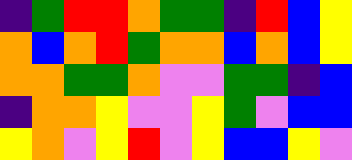[["indigo", "green", "red", "red", "orange", "green", "green", "indigo", "red", "blue", "yellow"], ["orange", "blue", "orange", "red", "green", "orange", "orange", "blue", "orange", "blue", "yellow"], ["orange", "orange", "green", "green", "orange", "violet", "violet", "green", "green", "indigo", "blue"], ["indigo", "orange", "orange", "yellow", "violet", "violet", "yellow", "green", "violet", "blue", "blue"], ["yellow", "orange", "violet", "yellow", "red", "violet", "yellow", "blue", "blue", "yellow", "violet"]]